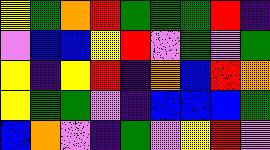[["yellow", "green", "orange", "red", "green", "green", "green", "red", "indigo"], ["violet", "blue", "blue", "yellow", "red", "violet", "green", "violet", "green"], ["yellow", "indigo", "yellow", "red", "indigo", "orange", "blue", "red", "orange"], ["yellow", "green", "green", "violet", "indigo", "blue", "blue", "blue", "green"], ["blue", "orange", "violet", "indigo", "green", "violet", "yellow", "red", "violet"]]